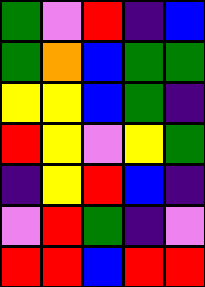[["green", "violet", "red", "indigo", "blue"], ["green", "orange", "blue", "green", "green"], ["yellow", "yellow", "blue", "green", "indigo"], ["red", "yellow", "violet", "yellow", "green"], ["indigo", "yellow", "red", "blue", "indigo"], ["violet", "red", "green", "indigo", "violet"], ["red", "red", "blue", "red", "red"]]